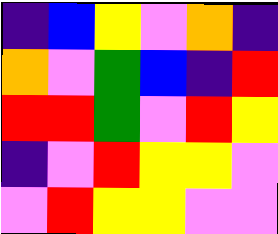[["indigo", "blue", "yellow", "violet", "orange", "indigo"], ["orange", "violet", "green", "blue", "indigo", "red"], ["red", "red", "green", "violet", "red", "yellow"], ["indigo", "violet", "red", "yellow", "yellow", "violet"], ["violet", "red", "yellow", "yellow", "violet", "violet"]]